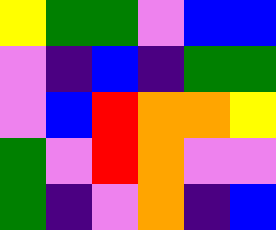[["yellow", "green", "green", "violet", "blue", "blue"], ["violet", "indigo", "blue", "indigo", "green", "green"], ["violet", "blue", "red", "orange", "orange", "yellow"], ["green", "violet", "red", "orange", "violet", "violet"], ["green", "indigo", "violet", "orange", "indigo", "blue"]]